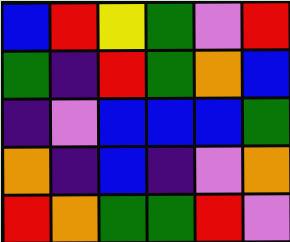[["blue", "red", "yellow", "green", "violet", "red"], ["green", "indigo", "red", "green", "orange", "blue"], ["indigo", "violet", "blue", "blue", "blue", "green"], ["orange", "indigo", "blue", "indigo", "violet", "orange"], ["red", "orange", "green", "green", "red", "violet"]]